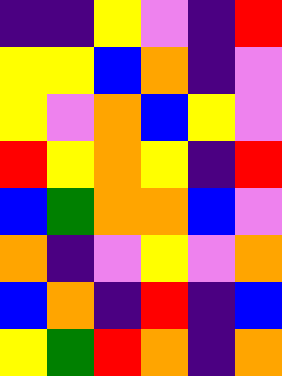[["indigo", "indigo", "yellow", "violet", "indigo", "red"], ["yellow", "yellow", "blue", "orange", "indigo", "violet"], ["yellow", "violet", "orange", "blue", "yellow", "violet"], ["red", "yellow", "orange", "yellow", "indigo", "red"], ["blue", "green", "orange", "orange", "blue", "violet"], ["orange", "indigo", "violet", "yellow", "violet", "orange"], ["blue", "orange", "indigo", "red", "indigo", "blue"], ["yellow", "green", "red", "orange", "indigo", "orange"]]